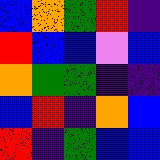[["blue", "orange", "green", "red", "indigo"], ["red", "blue", "blue", "violet", "blue"], ["orange", "green", "green", "indigo", "indigo"], ["blue", "red", "indigo", "orange", "blue"], ["red", "indigo", "green", "blue", "blue"]]